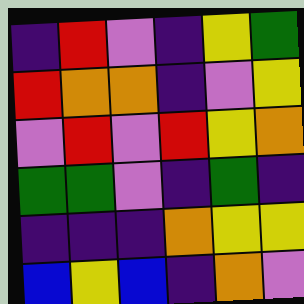[["indigo", "red", "violet", "indigo", "yellow", "green"], ["red", "orange", "orange", "indigo", "violet", "yellow"], ["violet", "red", "violet", "red", "yellow", "orange"], ["green", "green", "violet", "indigo", "green", "indigo"], ["indigo", "indigo", "indigo", "orange", "yellow", "yellow"], ["blue", "yellow", "blue", "indigo", "orange", "violet"]]